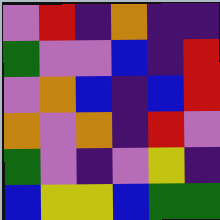[["violet", "red", "indigo", "orange", "indigo", "indigo"], ["green", "violet", "violet", "blue", "indigo", "red"], ["violet", "orange", "blue", "indigo", "blue", "red"], ["orange", "violet", "orange", "indigo", "red", "violet"], ["green", "violet", "indigo", "violet", "yellow", "indigo"], ["blue", "yellow", "yellow", "blue", "green", "green"]]